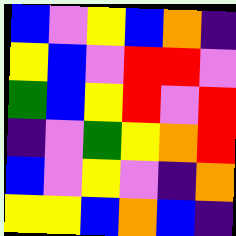[["blue", "violet", "yellow", "blue", "orange", "indigo"], ["yellow", "blue", "violet", "red", "red", "violet"], ["green", "blue", "yellow", "red", "violet", "red"], ["indigo", "violet", "green", "yellow", "orange", "red"], ["blue", "violet", "yellow", "violet", "indigo", "orange"], ["yellow", "yellow", "blue", "orange", "blue", "indigo"]]